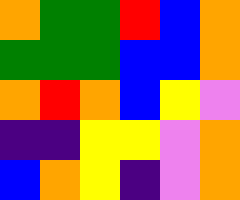[["orange", "green", "green", "red", "blue", "orange"], ["green", "green", "green", "blue", "blue", "orange"], ["orange", "red", "orange", "blue", "yellow", "violet"], ["indigo", "indigo", "yellow", "yellow", "violet", "orange"], ["blue", "orange", "yellow", "indigo", "violet", "orange"]]